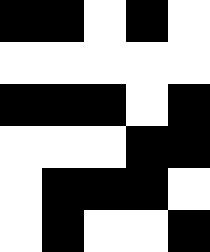[["black", "black", "white", "black", "white"], ["white", "white", "white", "white", "white"], ["black", "black", "black", "white", "black"], ["white", "white", "white", "black", "black"], ["white", "black", "black", "black", "white"], ["white", "black", "white", "white", "black"]]